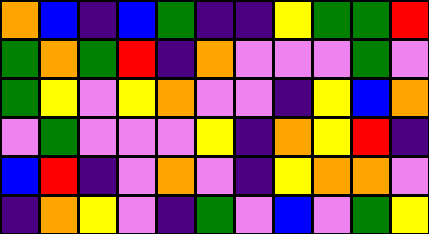[["orange", "blue", "indigo", "blue", "green", "indigo", "indigo", "yellow", "green", "green", "red"], ["green", "orange", "green", "red", "indigo", "orange", "violet", "violet", "violet", "green", "violet"], ["green", "yellow", "violet", "yellow", "orange", "violet", "violet", "indigo", "yellow", "blue", "orange"], ["violet", "green", "violet", "violet", "violet", "yellow", "indigo", "orange", "yellow", "red", "indigo"], ["blue", "red", "indigo", "violet", "orange", "violet", "indigo", "yellow", "orange", "orange", "violet"], ["indigo", "orange", "yellow", "violet", "indigo", "green", "violet", "blue", "violet", "green", "yellow"]]